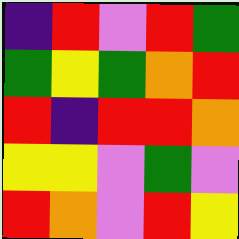[["indigo", "red", "violet", "red", "green"], ["green", "yellow", "green", "orange", "red"], ["red", "indigo", "red", "red", "orange"], ["yellow", "yellow", "violet", "green", "violet"], ["red", "orange", "violet", "red", "yellow"]]